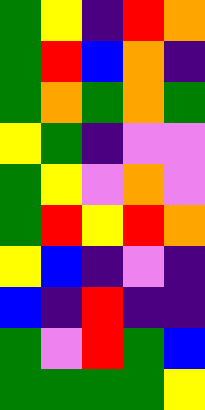[["green", "yellow", "indigo", "red", "orange"], ["green", "red", "blue", "orange", "indigo"], ["green", "orange", "green", "orange", "green"], ["yellow", "green", "indigo", "violet", "violet"], ["green", "yellow", "violet", "orange", "violet"], ["green", "red", "yellow", "red", "orange"], ["yellow", "blue", "indigo", "violet", "indigo"], ["blue", "indigo", "red", "indigo", "indigo"], ["green", "violet", "red", "green", "blue"], ["green", "green", "green", "green", "yellow"]]